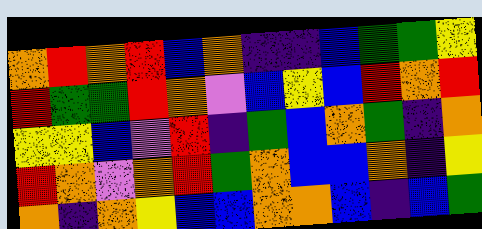[["orange", "red", "orange", "red", "blue", "orange", "indigo", "indigo", "blue", "green", "green", "yellow"], ["red", "green", "green", "red", "orange", "violet", "blue", "yellow", "blue", "red", "orange", "red"], ["yellow", "yellow", "blue", "violet", "red", "indigo", "green", "blue", "orange", "green", "indigo", "orange"], ["red", "orange", "violet", "orange", "red", "green", "orange", "blue", "blue", "orange", "indigo", "yellow"], ["orange", "indigo", "orange", "yellow", "blue", "blue", "orange", "orange", "blue", "indigo", "blue", "green"]]